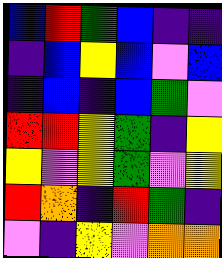[["blue", "red", "green", "blue", "indigo", "indigo"], ["indigo", "blue", "yellow", "blue", "violet", "blue"], ["indigo", "blue", "indigo", "blue", "green", "violet"], ["red", "red", "yellow", "green", "indigo", "yellow"], ["yellow", "violet", "yellow", "green", "violet", "yellow"], ["red", "orange", "indigo", "red", "green", "indigo"], ["violet", "indigo", "yellow", "violet", "orange", "orange"]]